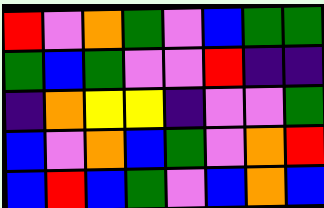[["red", "violet", "orange", "green", "violet", "blue", "green", "green"], ["green", "blue", "green", "violet", "violet", "red", "indigo", "indigo"], ["indigo", "orange", "yellow", "yellow", "indigo", "violet", "violet", "green"], ["blue", "violet", "orange", "blue", "green", "violet", "orange", "red"], ["blue", "red", "blue", "green", "violet", "blue", "orange", "blue"]]